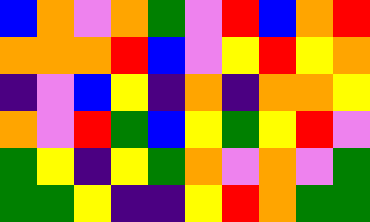[["blue", "orange", "violet", "orange", "green", "violet", "red", "blue", "orange", "red"], ["orange", "orange", "orange", "red", "blue", "violet", "yellow", "red", "yellow", "orange"], ["indigo", "violet", "blue", "yellow", "indigo", "orange", "indigo", "orange", "orange", "yellow"], ["orange", "violet", "red", "green", "blue", "yellow", "green", "yellow", "red", "violet"], ["green", "yellow", "indigo", "yellow", "green", "orange", "violet", "orange", "violet", "green"], ["green", "green", "yellow", "indigo", "indigo", "yellow", "red", "orange", "green", "green"]]